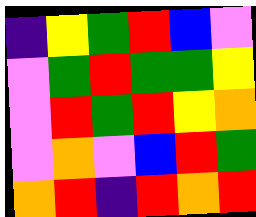[["indigo", "yellow", "green", "red", "blue", "violet"], ["violet", "green", "red", "green", "green", "yellow"], ["violet", "red", "green", "red", "yellow", "orange"], ["violet", "orange", "violet", "blue", "red", "green"], ["orange", "red", "indigo", "red", "orange", "red"]]